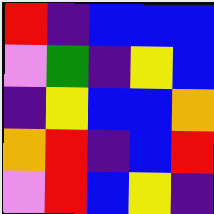[["red", "indigo", "blue", "blue", "blue"], ["violet", "green", "indigo", "yellow", "blue"], ["indigo", "yellow", "blue", "blue", "orange"], ["orange", "red", "indigo", "blue", "red"], ["violet", "red", "blue", "yellow", "indigo"]]